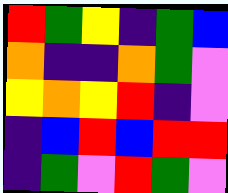[["red", "green", "yellow", "indigo", "green", "blue"], ["orange", "indigo", "indigo", "orange", "green", "violet"], ["yellow", "orange", "yellow", "red", "indigo", "violet"], ["indigo", "blue", "red", "blue", "red", "red"], ["indigo", "green", "violet", "red", "green", "violet"]]